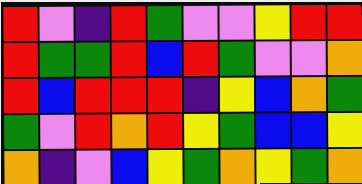[["red", "violet", "indigo", "red", "green", "violet", "violet", "yellow", "red", "red"], ["red", "green", "green", "red", "blue", "red", "green", "violet", "violet", "orange"], ["red", "blue", "red", "red", "red", "indigo", "yellow", "blue", "orange", "green"], ["green", "violet", "red", "orange", "red", "yellow", "green", "blue", "blue", "yellow"], ["orange", "indigo", "violet", "blue", "yellow", "green", "orange", "yellow", "green", "orange"]]